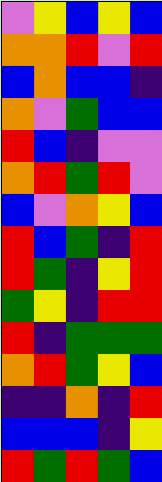[["violet", "yellow", "blue", "yellow", "blue"], ["orange", "orange", "red", "violet", "red"], ["blue", "orange", "blue", "blue", "indigo"], ["orange", "violet", "green", "blue", "blue"], ["red", "blue", "indigo", "violet", "violet"], ["orange", "red", "green", "red", "violet"], ["blue", "violet", "orange", "yellow", "blue"], ["red", "blue", "green", "indigo", "red"], ["red", "green", "indigo", "yellow", "red"], ["green", "yellow", "indigo", "red", "red"], ["red", "indigo", "green", "green", "green"], ["orange", "red", "green", "yellow", "blue"], ["indigo", "indigo", "orange", "indigo", "red"], ["blue", "blue", "blue", "indigo", "yellow"], ["red", "green", "red", "green", "blue"]]